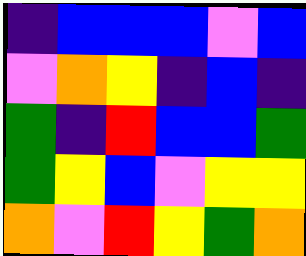[["indigo", "blue", "blue", "blue", "violet", "blue"], ["violet", "orange", "yellow", "indigo", "blue", "indigo"], ["green", "indigo", "red", "blue", "blue", "green"], ["green", "yellow", "blue", "violet", "yellow", "yellow"], ["orange", "violet", "red", "yellow", "green", "orange"]]